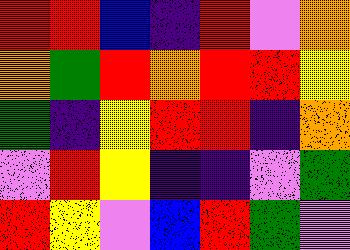[["red", "red", "blue", "indigo", "red", "violet", "orange"], ["orange", "green", "red", "orange", "red", "red", "yellow"], ["green", "indigo", "yellow", "red", "red", "indigo", "orange"], ["violet", "red", "yellow", "indigo", "indigo", "violet", "green"], ["red", "yellow", "violet", "blue", "red", "green", "violet"]]